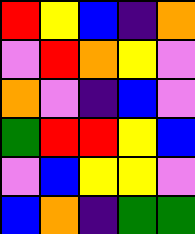[["red", "yellow", "blue", "indigo", "orange"], ["violet", "red", "orange", "yellow", "violet"], ["orange", "violet", "indigo", "blue", "violet"], ["green", "red", "red", "yellow", "blue"], ["violet", "blue", "yellow", "yellow", "violet"], ["blue", "orange", "indigo", "green", "green"]]